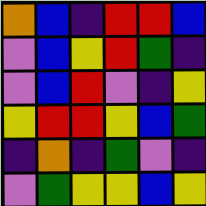[["orange", "blue", "indigo", "red", "red", "blue"], ["violet", "blue", "yellow", "red", "green", "indigo"], ["violet", "blue", "red", "violet", "indigo", "yellow"], ["yellow", "red", "red", "yellow", "blue", "green"], ["indigo", "orange", "indigo", "green", "violet", "indigo"], ["violet", "green", "yellow", "yellow", "blue", "yellow"]]